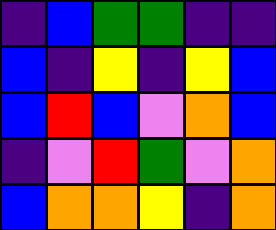[["indigo", "blue", "green", "green", "indigo", "indigo"], ["blue", "indigo", "yellow", "indigo", "yellow", "blue"], ["blue", "red", "blue", "violet", "orange", "blue"], ["indigo", "violet", "red", "green", "violet", "orange"], ["blue", "orange", "orange", "yellow", "indigo", "orange"]]